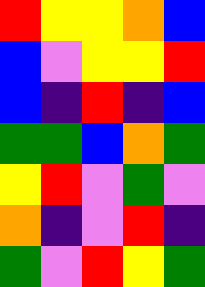[["red", "yellow", "yellow", "orange", "blue"], ["blue", "violet", "yellow", "yellow", "red"], ["blue", "indigo", "red", "indigo", "blue"], ["green", "green", "blue", "orange", "green"], ["yellow", "red", "violet", "green", "violet"], ["orange", "indigo", "violet", "red", "indigo"], ["green", "violet", "red", "yellow", "green"]]